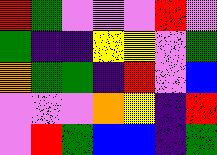[["red", "green", "violet", "violet", "violet", "red", "violet"], ["green", "indigo", "indigo", "yellow", "yellow", "violet", "green"], ["orange", "green", "green", "indigo", "red", "violet", "blue"], ["violet", "violet", "violet", "orange", "yellow", "indigo", "red"], ["violet", "red", "green", "blue", "blue", "indigo", "green"]]